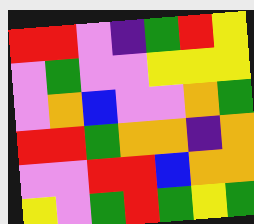[["red", "red", "violet", "indigo", "green", "red", "yellow"], ["violet", "green", "violet", "violet", "yellow", "yellow", "yellow"], ["violet", "orange", "blue", "violet", "violet", "orange", "green"], ["red", "red", "green", "orange", "orange", "indigo", "orange"], ["violet", "violet", "red", "red", "blue", "orange", "orange"], ["yellow", "violet", "green", "red", "green", "yellow", "green"]]